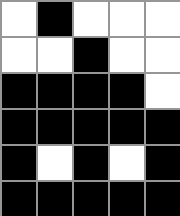[["white", "black", "white", "white", "white"], ["white", "white", "black", "white", "white"], ["black", "black", "black", "black", "white"], ["black", "black", "black", "black", "black"], ["black", "white", "black", "white", "black"], ["black", "black", "black", "black", "black"]]